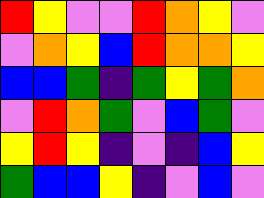[["red", "yellow", "violet", "violet", "red", "orange", "yellow", "violet"], ["violet", "orange", "yellow", "blue", "red", "orange", "orange", "yellow"], ["blue", "blue", "green", "indigo", "green", "yellow", "green", "orange"], ["violet", "red", "orange", "green", "violet", "blue", "green", "violet"], ["yellow", "red", "yellow", "indigo", "violet", "indigo", "blue", "yellow"], ["green", "blue", "blue", "yellow", "indigo", "violet", "blue", "violet"]]